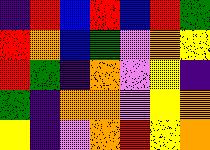[["indigo", "red", "blue", "red", "blue", "red", "green"], ["red", "orange", "blue", "green", "violet", "orange", "yellow"], ["red", "green", "indigo", "orange", "violet", "yellow", "indigo"], ["green", "indigo", "orange", "orange", "violet", "yellow", "orange"], ["yellow", "indigo", "violet", "orange", "red", "yellow", "orange"]]